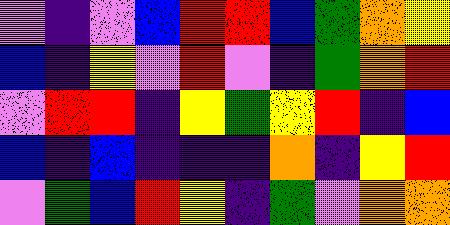[["violet", "indigo", "violet", "blue", "red", "red", "blue", "green", "orange", "yellow"], ["blue", "indigo", "yellow", "violet", "red", "violet", "indigo", "green", "orange", "red"], ["violet", "red", "red", "indigo", "yellow", "green", "yellow", "red", "indigo", "blue"], ["blue", "indigo", "blue", "indigo", "indigo", "indigo", "orange", "indigo", "yellow", "red"], ["violet", "green", "blue", "red", "yellow", "indigo", "green", "violet", "orange", "orange"]]